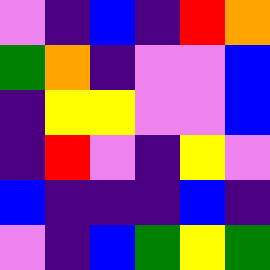[["violet", "indigo", "blue", "indigo", "red", "orange"], ["green", "orange", "indigo", "violet", "violet", "blue"], ["indigo", "yellow", "yellow", "violet", "violet", "blue"], ["indigo", "red", "violet", "indigo", "yellow", "violet"], ["blue", "indigo", "indigo", "indigo", "blue", "indigo"], ["violet", "indigo", "blue", "green", "yellow", "green"]]